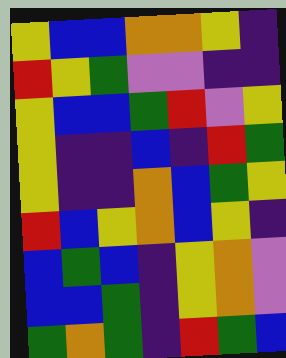[["yellow", "blue", "blue", "orange", "orange", "yellow", "indigo"], ["red", "yellow", "green", "violet", "violet", "indigo", "indigo"], ["yellow", "blue", "blue", "green", "red", "violet", "yellow"], ["yellow", "indigo", "indigo", "blue", "indigo", "red", "green"], ["yellow", "indigo", "indigo", "orange", "blue", "green", "yellow"], ["red", "blue", "yellow", "orange", "blue", "yellow", "indigo"], ["blue", "green", "blue", "indigo", "yellow", "orange", "violet"], ["blue", "blue", "green", "indigo", "yellow", "orange", "violet"], ["green", "orange", "green", "indigo", "red", "green", "blue"]]